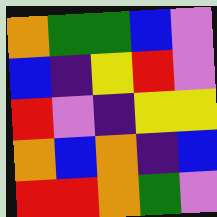[["orange", "green", "green", "blue", "violet"], ["blue", "indigo", "yellow", "red", "violet"], ["red", "violet", "indigo", "yellow", "yellow"], ["orange", "blue", "orange", "indigo", "blue"], ["red", "red", "orange", "green", "violet"]]